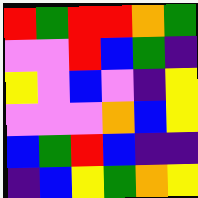[["red", "green", "red", "red", "orange", "green"], ["violet", "violet", "red", "blue", "green", "indigo"], ["yellow", "violet", "blue", "violet", "indigo", "yellow"], ["violet", "violet", "violet", "orange", "blue", "yellow"], ["blue", "green", "red", "blue", "indigo", "indigo"], ["indigo", "blue", "yellow", "green", "orange", "yellow"]]